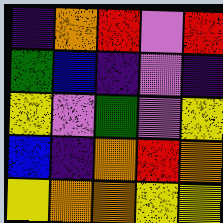[["indigo", "orange", "red", "violet", "red"], ["green", "blue", "indigo", "violet", "indigo"], ["yellow", "violet", "green", "violet", "yellow"], ["blue", "indigo", "orange", "red", "orange"], ["yellow", "orange", "orange", "yellow", "yellow"]]